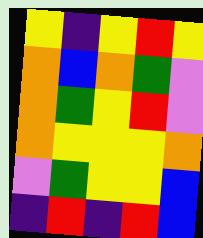[["yellow", "indigo", "yellow", "red", "yellow"], ["orange", "blue", "orange", "green", "violet"], ["orange", "green", "yellow", "red", "violet"], ["orange", "yellow", "yellow", "yellow", "orange"], ["violet", "green", "yellow", "yellow", "blue"], ["indigo", "red", "indigo", "red", "blue"]]